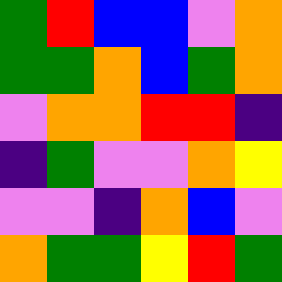[["green", "red", "blue", "blue", "violet", "orange"], ["green", "green", "orange", "blue", "green", "orange"], ["violet", "orange", "orange", "red", "red", "indigo"], ["indigo", "green", "violet", "violet", "orange", "yellow"], ["violet", "violet", "indigo", "orange", "blue", "violet"], ["orange", "green", "green", "yellow", "red", "green"]]